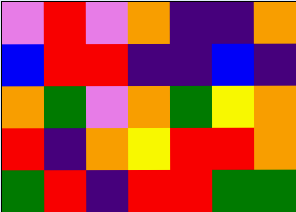[["violet", "red", "violet", "orange", "indigo", "indigo", "orange"], ["blue", "red", "red", "indigo", "indigo", "blue", "indigo"], ["orange", "green", "violet", "orange", "green", "yellow", "orange"], ["red", "indigo", "orange", "yellow", "red", "red", "orange"], ["green", "red", "indigo", "red", "red", "green", "green"]]